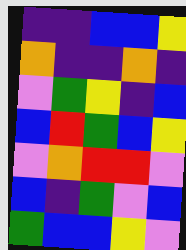[["indigo", "indigo", "blue", "blue", "yellow"], ["orange", "indigo", "indigo", "orange", "indigo"], ["violet", "green", "yellow", "indigo", "blue"], ["blue", "red", "green", "blue", "yellow"], ["violet", "orange", "red", "red", "violet"], ["blue", "indigo", "green", "violet", "blue"], ["green", "blue", "blue", "yellow", "violet"]]